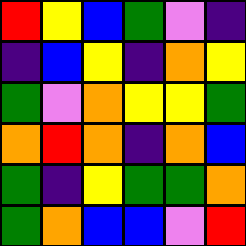[["red", "yellow", "blue", "green", "violet", "indigo"], ["indigo", "blue", "yellow", "indigo", "orange", "yellow"], ["green", "violet", "orange", "yellow", "yellow", "green"], ["orange", "red", "orange", "indigo", "orange", "blue"], ["green", "indigo", "yellow", "green", "green", "orange"], ["green", "orange", "blue", "blue", "violet", "red"]]